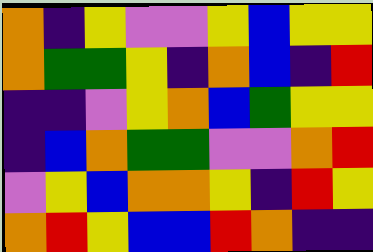[["orange", "indigo", "yellow", "violet", "violet", "yellow", "blue", "yellow", "yellow"], ["orange", "green", "green", "yellow", "indigo", "orange", "blue", "indigo", "red"], ["indigo", "indigo", "violet", "yellow", "orange", "blue", "green", "yellow", "yellow"], ["indigo", "blue", "orange", "green", "green", "violet", "violet", "orange", "red"], ["violet", "yellow", "blue", "orange", "orange", "yellow", "indigo", "red", "yellow"], ["orange", "red", "yellow", "blue", "blue", "red", "orange", "indigo", "indigo"]]